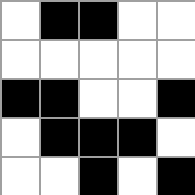[["white", "black", "black", "white", "white"], ["white", "white", "white", "white", "white"], ["black", "black", "white", "white", "black"], ["white", "black", "black", "black", "white"], ["white", "white", "black", "white", "black"]]